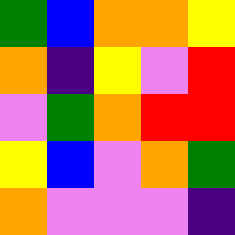[["green", "blue", "orange", "orange", "yellow"], ["orange", "indigo", "yellow", "violet", "red"], ["violet", "green", "orange", "red", "red"], ["yellow", "blue", "violet", "orange", "green"], ["orange", "violet", "violet", "violet", "indigo"]]